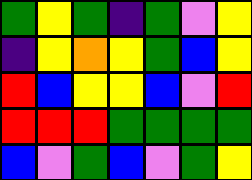[["green", "yellow", "green", "indigo", "green", "violet", "yellow"], ["indigo", "yellow", "orange", "yellow", "green", "blue", "yellow"], ["red", "blue", "yellow", "yellow", "blue", "violet", "red"], ["red", "red", "red", "green", "green", "green", "green"], ["blue", "violet", "green", "blue", "violet", "green", "yellow"]]